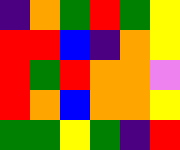[["indigo", "orange", "green", "red", "green", "yellow"], ["red", "red", "blue", "indigo", "orange", "yellow"], ["red", "green", "red", "orange", "orange", "violet"], ["red", "orange", "blue", "orange", "orange", "yellow"], ["green", "green", "yellow", "green", "indigo", "red"]]